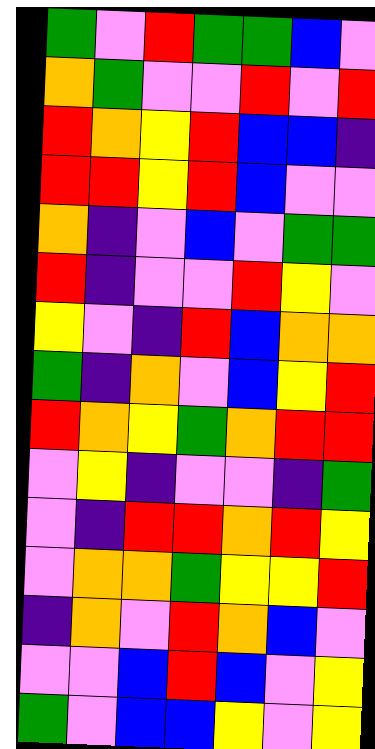[["green", "violet", "red", "green", "green", "blue", "violet"], ["orange", "green", "violet", "violet", "red", "violet", "red"], ["red", "orange", "yellow", "red", "blue", "blue", "indigo"], ["red", "red", "yellow", "red", "blue", "violet", "violet"], ["orange", "indigo", "violet", "blue", "violet", "green", "green"], ["red", "indigo", "violet", "violet", "red", "yellow", "violet"], ["yellow", "violet", "indigo", "red", "blue", "orange", "orange"], ["green", "indigo", "orange", "violet", "blue", "yellow", "red"], ["red", "orange", "yellow", "green", "orange", "red", "red"], ["violet", "yellow", "indigo", "violet", "violet", "indigo", "green"], ["violet", "indigo", "red", "red", "orange", "red", "yellow"], ["violet", "orange", "orange", "green", "yellow", "yellow", "red"], ["indigo", "orange", "violet", "red", "orange", "blue", "violet"], ["violet", "violet", "blue", "red", "blue", "violet", "yellow"], ["green", "violet", "blue", "blue", "yellow", "violet", "yellow"]]